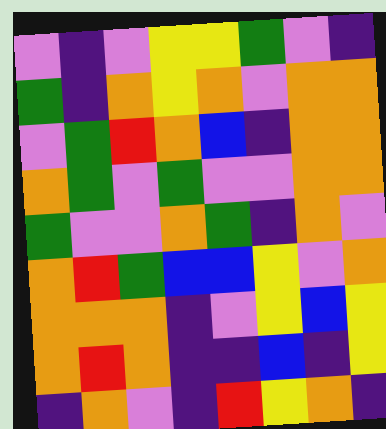[["violet", "indigo", "violet", "yellow", "yellow", "green", "violet", "indigo"], ["green", "indigo", "orange", "yellow", "orange", "violet", "orange", "orange"], ["violet", "green", "red", "orange", "blue", "indigo", "orange", "orange"], ["orange", "green", "violet", "green", "violet", "violet", "orange", "orange"], ["green", "violet", "violet", "orange", "green", "indigo", "orange", "violet"], ["orange", "red", "green", "blue", "blue", "yellow", "violet", "orange"], ["orange", "orange", "orange", "indigo", "violet", "yellow", "blue", "yellow"], ["orange", "red", "orange", "indigo", "indigo", "blue", "indigo", "yellow"], ["indigo", "orange", "violet", "indigo", "red", "yellow", "orange", "indigo"]]